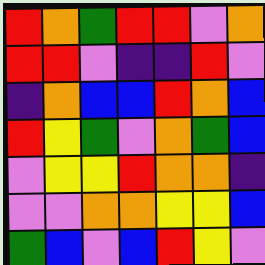[["red", "orange", "green", "red", "red", "violet", "orange"], ["red", "red", "violet", "indigo", "indigo", "red", "violet"], ["indigo", "orange", "blue", "blue", "red", "orange", "blue"], ["red", "yellow", "green", "violet", "orange", "green", "blue"], ["violet", "yellow", "yellow", "red", "orange", "orange", "indigo"], ["violet", "violet", "orange", "orange", "yellow", "yellow", "blue"], ["green", "blue", "violet", "blue", "red", "yellow", "violet"]]